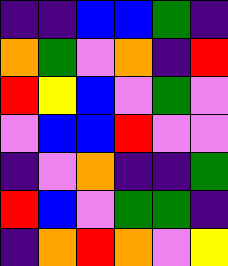[["indigo", "indigo", "blue", "blue", "green", "indigo"], ["orange", "green", "violet", "orange", "indigo", "red"], ["red", "yellow", "blue", "violet", "green", "violet"], ["violet", "blue", "blue", "red", "violet", "violet"], ["indigo", "violet", "orange", "indigo", "indigo", "green"], ["red", "blue", "violet", "green", "green", "indigo"], ["indigo", "orange", "red", "orange", "violet", "yellow"]]